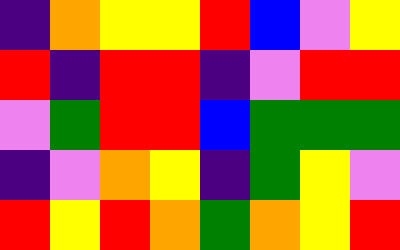[["indigo", "orange", "yellow", "yellow", "red", "blue", "violet", "yellow"], ["red", "indigo", "red", "red", "indigo", "violet", "red", "red"], ["violet", "green", "red", "red", "blue", "green", "green", "green"], ["indigo", "violet", "orange", "yellow", "indigo", "green", "yellow", "violet"], ["red", "yellow", "red", "orange", "green", "orange", "yellow", "red"]]